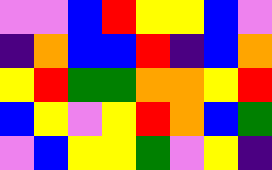[["violet", "violet", "blue", "red", "yellow", "yellow", "blue", "violet"], ["indigo", "orange", "blue", "blue", "red", "indigo", "blue", "orange"], ["yellow", "red", "green", "green", "orange", "orange", "yellow", "red"], ["blue", "yellow", "violet", "yellow", "red", "orange", "blue", "green"], ["violet", "blue", "yellow", "yellow", "green", "violet", "yellow", "indigo"]]